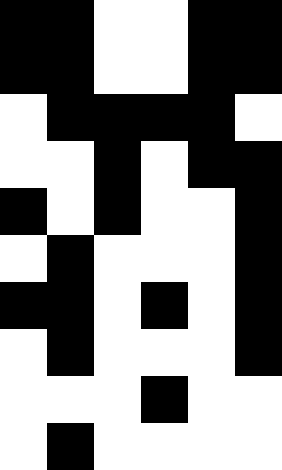[["black", "black", "white", "white", "black", "black"], ["black", "black", "white", "white", "black", "black"], ["white", "black", "black", "black", "black", "white"], ["white", "white", "black", "white", "black", "black"], ["black", "white", "black", "white", "white", "black"], ["white", "black", "white", "white", "white", "black"], ["black", "black", "white", "black", "white", "black"], ["white", "black", "white", "white", "white", "black"], ["white", "white", "white", "black", "white", "white"], ["white", "black", "white", "white", "white", "white"]]